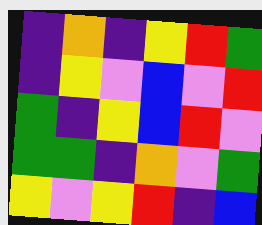[["indigo", "orange", "indigo", "yellow", "red", "green"], ["indigo", "yellow", "violet", "blue", "violet", "red"], ["green", "indigo", "yellow", "blue", "red", "violet"], ["green", "green", "indigo", "orange", "violet", "green"], ["yellow", "violet", "yellow", "red", "indigo", "blue"]]